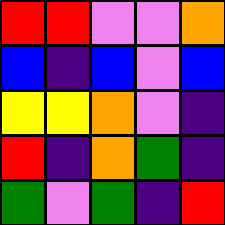[["red", "red", "violet", "violet", "orange"], ["blue", "indigo", "blue", "violet", "blue"], ["yellow", "yellow", "orange", "violet", "indigo"], ["red", "indigo", "orange", "green", "indigo"], ["green", "violet", "green", "indigo", "red"]]